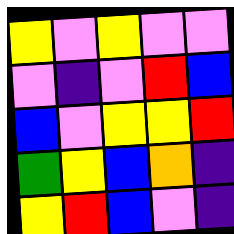[["yellow", "violet", "yellow", "violet", "violet"], ["violet", "indigo", "violet", "red", "blue"], ["blue", "violet", "yellow", "yellow", "red"], ["green", "yellow", "blue", "orange", "indigo"], ["yellow", "red", "blue", "violet", "indigo"]]